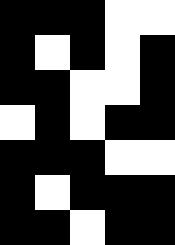[["black", "black", "black", "white", "white"], ["black", "white", "black", "white", "black"], ["black", "black", "white", "white", "black"], ["white", "black", "white", "black", "black"], ["black", "black", "black", "white", "white"], ["black", "white", "black", "black", "black"], ["black", "black", "white", "black", "black"]]